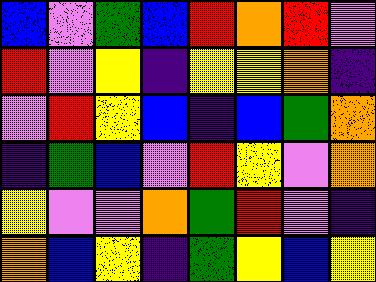[["blue", "violet", "green", "blue", "red", "orange", "red", "violet"], ["red", "violet", "yellow", "indigo", "yellow", "yellow", "orange", "indigo"], ["violet", "red", "yellow", "blue", "indigo", "blue", "green", "orange"], ["indigo", "green", "blue", "violet", "red", "yellow", "violet", "orange"], ["yellow", "violet", "violet", "orange", "green", "red", "violet", "indigo"], ["orange", "blue", "yellow", "indigo", "green", "yellow", "blue", "yellow"]]